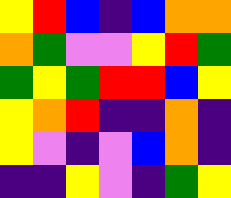[["yellow", "red", "blue", "indigo", "blue", "orange", "orange"], ["orange", "green", "violet", "violet", "yellow", "red", "green"], ["green", "yellow", "green", "red", "red", "blue", "yellow"], ["yellow", "orange", "red", "indigo", "indigo", "orange", "indigo"], ["yellow", "violet", "indigo", "violet", "blue", "orange", "indigo"], ["indigo", "indigo", "yellow", "violet", "indigo", "green", "yellow"]]